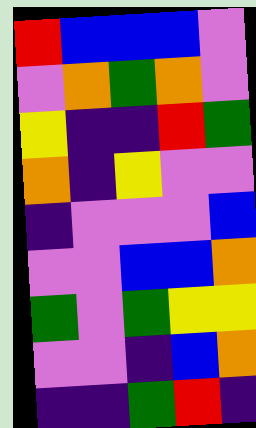[["red", "blue", "blue", "blue", "violet"], ["violet", "orange", "green", "orange", "violet"], ["yellow", "indigo", "indigo", "red", "green"], ["orange", "indigo", "yellow", "violet", "violet"], ["indigo", "violet", "violet", "violet", "blue"], ["violet", "violet", "blue", "blue", "orange"], ["green", "violet", "green", "yellow", "yellow"], ["violet", "violet", "indigo", "blue", "orange"], ["indigo", "indigo", "green", "red", "indigo"]]